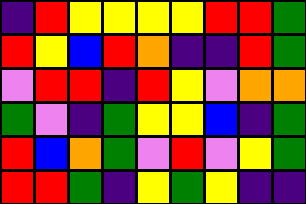[["indigo", "red", "yellow", "yellow", "yellow", "yellow", "red", "red", "green"], ["red", "yellow", "blue", "red", "orange", "indigo", "indigo", "red", "green"], ["violet", "red", "red", "indigo", "red", "yellow", "violet", "orange", "orange"], ["green", "violet", "indigo", "green", "yellow", "yellow", "blue", "indigo", "green"], ["red", "blue", "orange", "green", "violet", "red", "violet", "yellow", "green"], ["red", "red", "green", "indigo", "yellow", "green", "yellow", "indigo", "indigo"]]